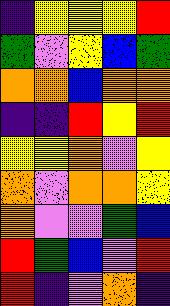[["indigo", "yellow", "yellow", "yellow", "red"], ["green", "violet", "yellow", "blue", "green"], ["orange", "orange", "blue", "orange", "orange"], ["indigo", "indigo", "red", "yellow", "red"], ["yellow", "yellow", "orange", "violet", "yellow"], ["orange", "violet", "orange", "orange", "yellow"], ["orange", "violet", "violet", "green", "blue"], ["red", "green", "blue", "violet", "red"], ["red", "indigo", "violet", "orange", "indigo"]]